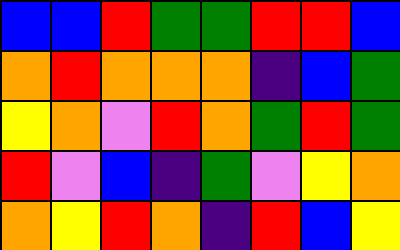[["blue", "blue", "red", "green", "green", "red", "red", "blue"], ["orange", "red", "orange", "orange", "orange", "indigo", "blue", "green"], ["yellow", "orange", "violet", "red", "orange", "green", "red", "green"], ["red", "violet", "blue", "indigo", "green", "violet", "yellow", "orange"], ["orange", "yellow", "red", "orange", "indigo", "red", "blue", "yellow"]]